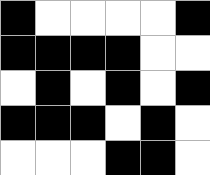[["black", "white", "white", "white", "white", "black"], ["black", "black", "black", "black", "white", "white"], ["white", "black", "white", "black", "white", "black"], ["black", "black", "black", "white", "black", "white"], ["white", "white", "white", "black", "black", "white"]]